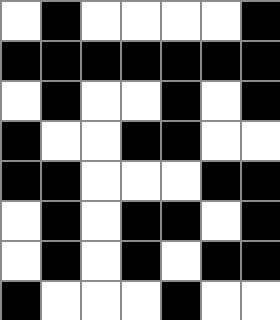[["white", "black", "white", "white", "white", "white", "black"], ["black", "black", "black", "black", "black", "black", "black"], ["white", "black", "white", "white", "black", "white", "black"], ["black", "white", "white", "black", "black", "white", "white"], ["black", "black", "white", "white", "white", "black", "black"], ["white", "black", "white", "black", "black", "white", "black"], ["white", "black", "white", "black", "white", "black", "black"], ["black", "white", "white", "white", "black", "white", "white"]]